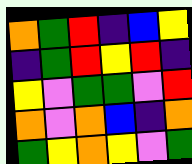[["orange", "green", "red", "indigo", "blue", "yellow"], ["indigo", "green", "red", "yellow", "red", "indigo"], ["yellow", "violet", "green", "green", "violet", "red"], ["orange", "violet", "orange", "blue", "indigo", "orange"], ["green", "yellow", "orange", "yellow", "violet", "green"]]